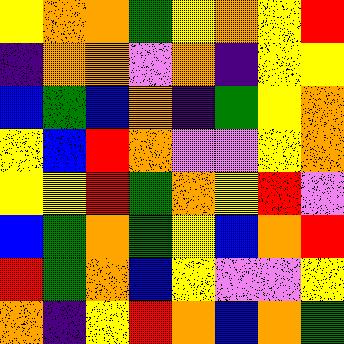[["yellow", "orange", "orange", "green", "yellow", "orange", "yellow", "red"], ["indigo", "orange", "orange", "violet", "orange", "indigo", "yellow", "yellow"], ["blue", "green", "blue", "orange", "indigo", "green", "yellow", "orange"], ["yellow", "blue", "red", "orange", "violet", "violet", "yellow", "orange"], ["yellow", "yellow", "red", "green", "orange", "yellow", "red", "violet"], ["blue", "green", "orange", "green", "yellow", "blue", "orange", "red"], ["red", "green", "orange", "blue", "yellow", "violet", "violet", "yellow"], ["orange", "indigo", "yellow", "red", "orange", "blue", "orange", "green"]]